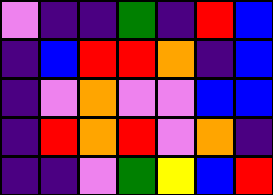[["violet", "indigo", "indigo", "green", "indigo", "red", "blue"], ["indigo", "blue", "red", "red", "orange", "indigo", "blue"], ["indigo", "violet", "orange", "violet", "violet", "blue", "blue"], ["indigo", "red", "orange", "red", "violet", "orange", "indigo"], ["indigo", "indigo", "violet", "green", "yellow", "blue", "red"]]